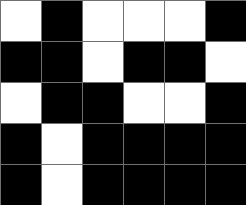[["white", "black", "white", "white", "white", "black"], ["black", "black", "white", "black", "black", "white"], ["white", "black", "black", "white", "white", "black"], ["black", "white", "black", "black", "black", "black"], ["black", "white", "black", "black", "black", "black"]]